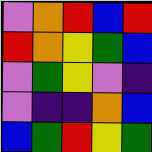[["violet", "orange", "red", "blue", "red"], ["red", "orange", "yellow", "green", "blue"], ["violet", "green", "yellow", "violet", "indigo"], ["violet", "indigo", "indigo", "orange", "blue"], ["blue", "green", "red", "yellow", "green"]]